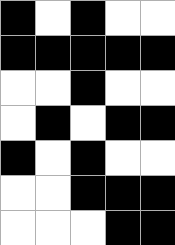[["black", "white", "black", "white", "white"], ["black", "black", "black", "black", "black"], ["white", "white", "black", "white", "white"], ["white", "black", "white", "black", "black"], ["black", "white", "black", "white", "white"], ["white", "white", "black", "black", "black"], ["white", "white", "white", "black", "black"]]